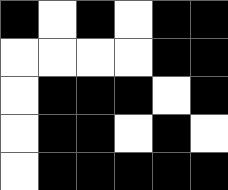[["black", "white", "black", "white", "black", "black"], ["white", "white", "white", "white", "black", "black"], ["white", "black", "black", "black", "white", "black"], ["white", "black", "black", "white", "black", "white"], ["white", "black", "black", "black", "black", "black"]]